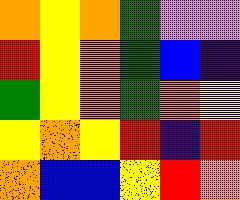[["orange", "yellow", "orange", "green", "violet", "violet"], ["red", "yellow", "orange", "green", "blue", "indigo"], ["green", "yellow", "orange", "green", "orange", "yellow"], ["yellow", "orange", "yellow", "red", "indigo", "red"], ["orange", "blue", "blue", "yellow", "red", "orange"]]